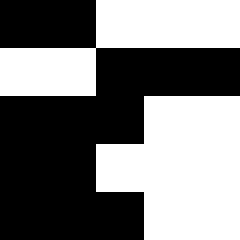[["black", "black", "white", "white", "white"], ["white", "white", "black", "black", "black"], ["black", "black", "black", "white", "white"], ["black", "black", "white", "white", "white"], ["black", "black", "black", "white", "white"]]